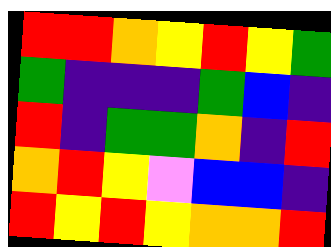[["red", "red", "orange", "yellow", "red", "yellow", "green"], ["green", "indigo", "indigo", "indigo", "green", "blue", "indigo"], ["red", "indigo", "green", "green", "orange", "indigo", "red"], ["orange", "red", "yellow", "violet", "blue", "blue", "indigo"], ["red", "yellow", "red", "yellow", "orange", "orange", "red"]]